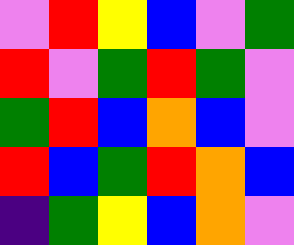[["violet", "red", "yellow", "blue", "violet", "green"], ["red", "violet", "green", "red", "green", "violet"], ["green", "red", "blue", "orange", "blue", "violet"], ["red", "blue", "green", "red", "orange", "blue"], ["indigo", "green", "yellow", "blue", "orange", "violet"]]